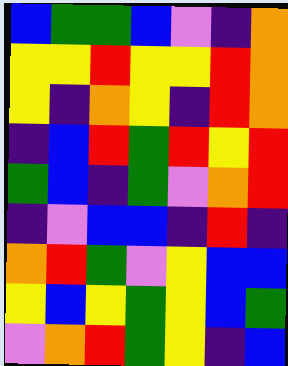[["blue", "green", "green", "blue", "violet", "indigo", "orange"], ["yellow", "yellow", "red", "yellow", "yellow", "red", "orange"], ["yellow", "indigo", "orange", "yellow", "indigo", "red", "orange"], ["indigo", "blue", "red", "green", "red", "yellow", "red"], ["green", "blue", "indigo", "green", "violet", "orange", "red"], ["indigo", "violet", "blue", "blue", "indigo", "red", "indigo"], ["orange", "red", "green", "violet", "yellow", "blue", "blue"], ["yellow", "blue", "yellow", "green", "yellow", "blue", "green"], ["violet", "orange", "red", "green", "yellow", "indigo", "blue"]]